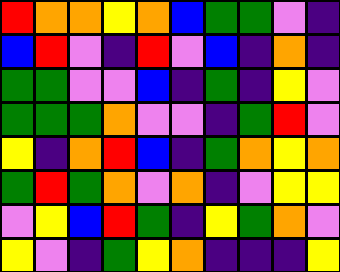[["red", "orange", "orange", "yellow", "orange", "blue", "green", "green", "violet", "indigo"], ["blue", "red", "violet", "indigo", "red", "violet", "blue", "indigo", "orange", "indigo"], ["green", "green", "violet", "violet", "blue", "indigo", "green", "indigo", "yellow", "violet"], ["green", "green", "green", "orange", "violet", "violet", "indigo", "green", "red", "violet"], ["yellow", "indigo", "orange", "red", "blue", "indigo", "green", "orange", "yellow", "orange"], ["green", "red", "green", "orange", "violet", "orange", "indigo", "violet", "yellow", "yellow"], ["violet", "yellow", "blue", "red", "green", "indigo", "yellow", "green", "orange", "violet"], ["yellow", "violet", "indigo", "green", "yellow", "orange", "indigo", "indigo", "indigo", "yellow"]]